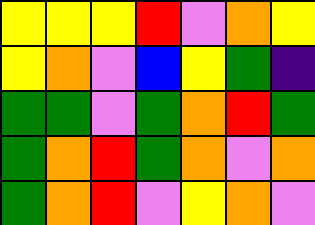[["yellow", "yellow", "yellow", "red", "violet", "orange", "yellow"], ["yellow", "orange", "violet", "blue", "yellow", "green", "indigo"], ["green", "green", "violet", "green", "orange", "red", "green"], ["green", "orange", "red", "green", "orange", "violet", "orange"], ["green", "orange", "red", "violet", "yellow", "orange", "violet"]]